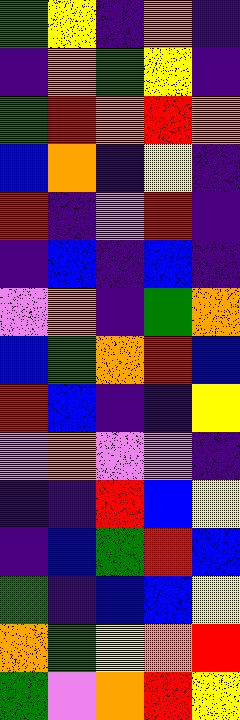[["green", "yellow", "indigo", "orange", "indigo"], ["indigo", "orange", "green", "yellow", "indigo"], ["green", "red", "orange", "red", "orange"], ["blue", "orange", "indigo", "yellow", "indigo"], ["red", "indigo", "violet", "red", "indigo"], ["indigo", "blue", "indigo", "blue", "indigo"], ["violet", "orange", "indigo", "green", "orange"], ["blue", "green", "orange", "red", "blue"], ["red", "blue", "indigo", "indigo", "yellow"], ["violet", "orange", "violet", "violet", "indigo"], ["indigo", "indigo", "red", "blue", "yellow"], ["indigo", "blue", "green", "red", "blue"], ["green", "indigo", "blue", "blue", "yellow"], ["orange", "green", "yellow", "orange", "red"], ["green", "violet", "orange", "red", "yellow"]]